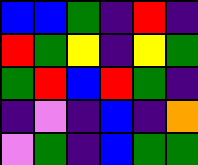[["blue", "blue", "green", "indigo", "red", "indigo"], ["red", "green", "yellow", "indigo", "yellow", "green"], ["green", "red", "blue", "red", "green", "indigo"], ["indigo", "violet", "indigo", "blue", "indigo", "orange"], ["violet", "green", "indigo", "blue", "green", "green"]]